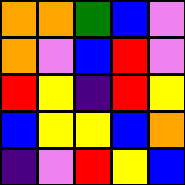[["orange", "orange", "green", "blue", "violet"], ["orange", "violet", "blue", "red", "violet"], ["red", "yellow", "indigo", "red", "yellow"], ["blue", "yellow", "yellow", "blue", "orange"], ["indigo", "violet", "red", "yellow", "blue"]]